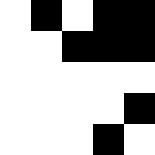[["white", "black", "white", "black", "black"], ["white", "white", "black", "black", "black"], ["white", "white", "white", "white", "white"], ["white", "white", "white", "white", "black"], ["white", "white", "white", "black", "white"]]